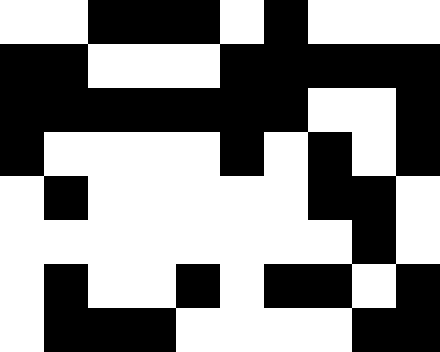[["white", "white", "black", "black", "black", "white", "black", "white", "white", "white"], ["black", "black", "white", "white", "white", "black", "black", "black", "black", "black"], ["black", "black", "black", "black", "black", "black", "black", "white", "white", "black"], ["black", "white", "white", "white", "white", "black", "white", "black", "white", "black"], ["white", "black", "white", "white", "white", "white", "white", "black", "black", "white"], ["white", "white", "white", "white", "white", "white", "white", "white", "black", "white"], ["white", "black", "white", "white", "black", "white", "black", "black", "white", "black"], ["white", "black", "black", "black", "white", "white", "white", "white", "black", "black"]]